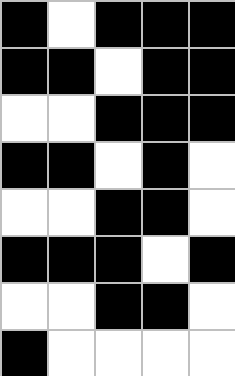[["black", "white", "black", "black", "black"], ["black", "black", "white", "black", "black"], ["white", "white", "black", "black", "black"], ["black", "black", "white", "black", "white"], ["white", "white", "black", "black", "white"], ["black", "black", "black", "white", "black"], ["white", "white", "black", "black", "white"], ["black", "white", "white", "white", "white"]]